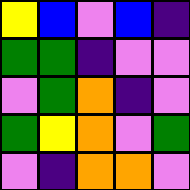[["yellow", "blue", "violet", "blue", "indigo"], ["green", "green", "indigo", "violet", "violet"], ["violet", "green", "orange", "indigo", "violet"], ["green", "yellow", "orange", "violet", "green"], ["violet", "indigo", "orange", "orange", "violet"]]